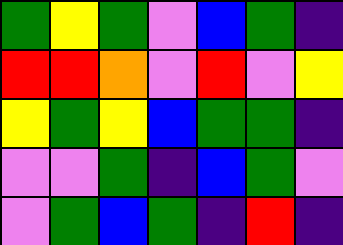[["green", "yellow", "green", "violet", "blue", "green", "indigo"], ["red", "red", "orange", "violet", "red", "violet", "yellow"], ["yellow", "green", "yellow", "blue", "green", "green", "indigo"], ["violet", "violet", "green", "indigo", "blue", "green", "violet"], ["violet", "green", "blue", "green", "indigo", "red", "indigo"]]